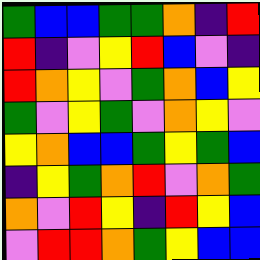[["green", "blue", "blue", "green", "green", "orange", "indigo", "red"], ["red", "indigo", "violet", "yellow", "red", "blue", "violet", "indigo"], ["red", "orange", "yellow", "violet", "green", "orange", "blue", "yellow"], ["green", "violet", "yellow", "green", "violet", "orange", "yellow", "violet"], ["yellow", "orange", "blue", "blue", "green", "yellow", "green", "blue"], ["indigo", "yellow", "green", "orange", "red", "violet", "orange", "green"], ["orange", "violet", "red", "yellow", "indigo", "red", "yellow", "blue"], ["violet", "red", "red", "orange", "green", "yellow", "blue", "blue"]]